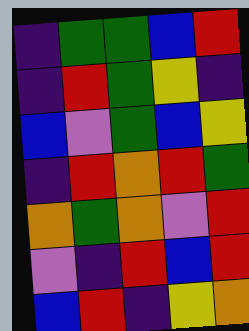[["indigo", "green", "green", "blue", "red"], ["indigo", "red", "green", "yellow", "indigo"], ["blue", "violet", "green", "blue", "yellow"], ["indigo", "red", "orange", "red", "green"], ["orange", "green", "orange", "violet", "red"], ["violet", "indigo", "red", "blue", "red"], ["blue", "red", "indigo", "yellow", "orange"]]